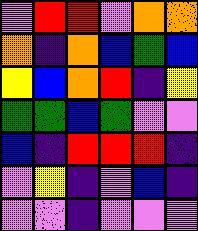[["violet", "red", "red", "violet", "orange", "orange"], ["orange", "indigo", "orange", "blue", "green", "blue"], ["yellow", "blue", "orange", "red", "indigo", "yellow"], ["green", "green", "blue", "green", "violet", "violet"], ["blue", "indigo", "red", "red", "red", "indigo"], ["violet", "yellow", "indigo", "violet", "blue", "indigo"], ["violet", "violet", "indigo", "violet", "violet", "violet"]]